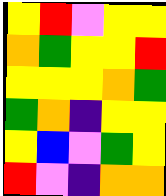[["yellow", "red", "violet", "yellow", "yellow"], ["orange", "green", "yellow", "yellow", "red"], ["yellow", "yellow", "yellow", "orange", "green"], ["green", "orange", "indigo", "yellow", "yellow"], ["yellow", "blue", "violet", "green", "yellow"], ["red", "violet", "indigo", "orange", "orange"]]